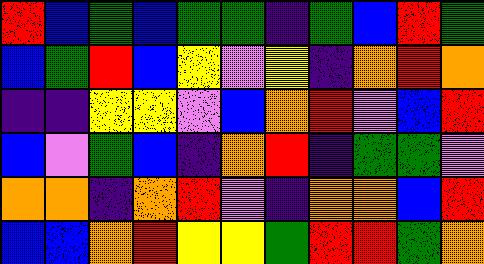[["red", "blue", "green", "blue", "green", "green", "indigo", "green", "blue", "red", "green"], ["blue", "green", "red", "blue", "yellow", "violet", "yellow", "indigo", "orange", "red", "orange"], ["indigo", "indigo", "yellow", "yellow", "violet", "blue", "orange", "red", "violet", "blue", "red"], ["blue", "violet", "green", "blue", "indigo", "orange", "red", "indigo", "green", "green", "violet"], ["orange", "orange", "indigo", "orange", "red", "violet", "indigo", "orange", "orange", "blue", "red"], ["blue", "blue", "orange", "red", "yellow", "yellow", "green", "red", "red", "green", "orange"]]